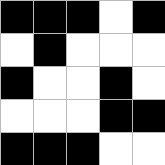[["black", "black", "black", "white", "black"], ["white", "black", "white", "white", "white"], ["black", "white", "white", "black", "white"], ["white", "white", "white", "black", "black"], ["black", "black", "black", "white", "white"]]